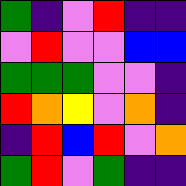[["green", "indigo", "violet", "red", "indigo", "indigo"], ["violet", "red", "violet", "violet", "blue", "blue"], ["green", "green", "green", "violet", "violet", "indigo"], ["red", "orange", "yellow", "violet", "orange", "indigo"], ["indigo", "red", "blue", "red", "violet", "orange"], ["green", "red", "violet", "green", "indigo", "indigo"]]